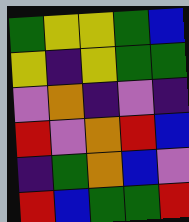[["green", "yellow", "yellow", "green", "blue"], ["yellow", "indigo", "yellow", "green", "green"], ["violet", "orange", "indigo", "violet", "indigo"], ["red", "violet", "orange", "red", "blue"], ["indigo", "green", "orange", "blue", "violet"], ["red", "blue", "green", "green", "red"]]